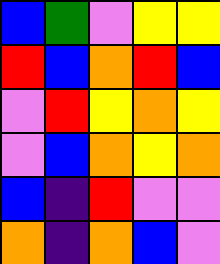[["blue", "green", "violet", "yellow", "yellow"], ["red", "blue", "orange", "red", "blue"], ["violet", "red", "yellow", "orange", "yellow"], ["violet", "blue", "orange", "yellow", "orange"], ["blue", "indigo", "red", "violet", "violet"], ["orange", "indigo", "orange", "blue", "violet"]]